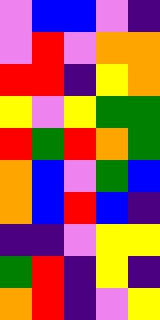[["violet", "blue", "blue", "violet", "indigo"], ["violet", "red", "violet", "orange", "orange"], ["red", "red", "indigo", "yellow", "orange"], ["yellow", "violet", "yellow", "green", "green"], ["red", "green", "red", "orange", "green"], ["orange", "blue", "violet", "green", "blue"], ["orange", "blue", "red", "blue", "indigo"], ["indigo", "indigo", "violet", "yellow", "yellow"], ["green", "red", "indigo", "yellow", "indigo"], ["orange", "red", "indigo", "violet", "yellow"]]